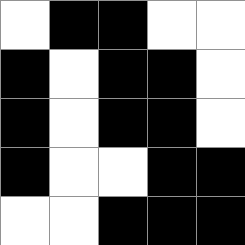[["white", "black", "black", "white", "white"], ["black", "white", "black", "black", "white"], ["black", "white", "black", "black", "white"], ["black", "white", "white", "black", "black"], ["white", "white", "black", "black", "black"]]